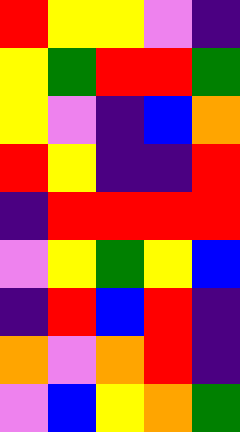[["red", "yellow", "yellow", "violet", "indigo"], ["yellow", "green", "red", "red", "green"], ["yellow", "violet", "indigo", "blue", "orange"], ["red", "yellow", "indigo", "indigo", "red"], ["indigo", "red", "red", "red", "red"], ["violet", "yellow", "green", "yellow", "blue"], ["indigo", "red", "blue", "red", "indigo"], ["orange", "violet", "orange", "red", "indigo"], ["violet", "blue", "yellow", "orange", "green"]]